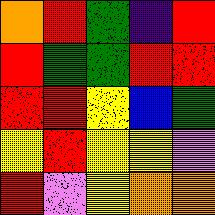[["orange", "red", "green", "indigo", "red"], ["red", "green", "green", "red", "red"], ["red", "red", "yellow", "blue", "green"], ["yellow", "red", "yellow", "yellow", "violet"], ["red", "violet", "yellow", "orange", "orange"]]